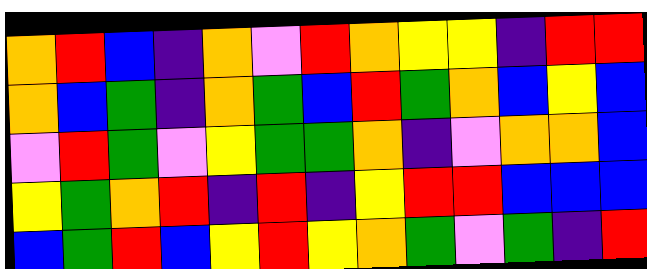[["orange", "red", "blue", "indigo", "orange", "violet", "red", "orange", "yellow", "yellow", "indigo", "red", "red"], ["orange", "blue", "green", "indigo", "orange", "green", "blue", "red", "green", "orange", "blue", "yellow", "blue"], ["violet", "red", "green", "violet", "yellow", "green", "green", "orange", "indigo", "violet", "orange", "orange", "blue"], ["yellow", "green", "orange", "red", "indigo", "red", "indigo", "yellow", "red", "red", "blue", "blue", "blue"], ["blue", "green", "red", "blue", "yellow", "red", "yellow", "orange", "green", "violet", "green", "indigo", "red"]]